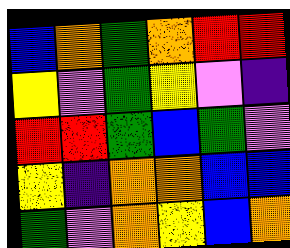[["blue", "orange", "green", "orange", "red", "red"], ["yellow", "violet", "green", "yellow", "violet", "indigo"], ["red", "red", "green", "blue", "green", "violet"], ["yellow", "indigo", "orange", "orange", "blue", "blue"], ["green", "violet", "orange", "yellow", "blue", "orange"]]